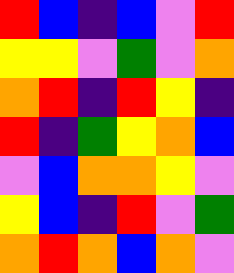[["red", "blue", "indigo", "blue", "violet", "red"], ["yellow", "yellow", "violet", "green", "violet", "orange"], ["orange", "red", "indigo", "red", "yellow", "indigo"], ["red", "indigo", "green", "yellow", "orange", "blue"], ["violet", "blue", "orange", "orange", "yellow", "violet"], ["yellow", "blue", "indigo", "red", "violet", "green"], ["orange", "red", "orange", "blue", "orange", "violet"]]